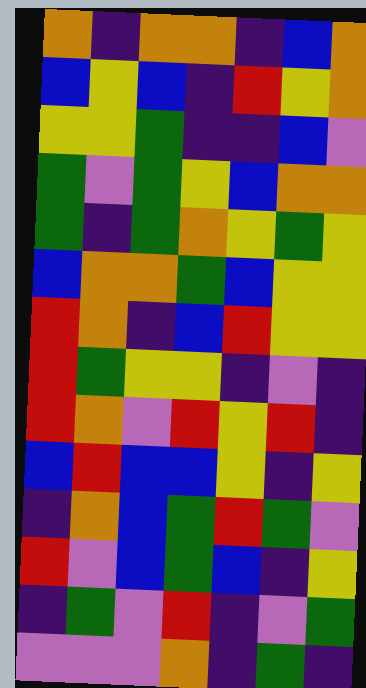[["orange", "indigo", "orange", "orange", "indigo", "blue", "orange"], ["blue", "yellow", "blue", "indigo", "red", "yellow", "orange"], ["yellow", "yellow", "green", "indigo", "indigo", "blue", "violet"], ["green", "violet", "green", "yellow", "blue", "orange", "orange"], ["green", "indigo", "green", "orange", "yellow", "green", "yellow"], ["blue", "orange", "orange", "green", "blue", "yellow", "yellow"], ["red", "orange", "indigo", "blue", "red", "yellow", "yellow"], ["red", "green", "yellow", "yellow", "indigo", "violet", "indigo"], ["red", "orange", "violet", "red", "yellow", "red", "indigo"], ["blue", "red", "blue", "blue", "yellow", "indigo", "yellow"], ["indigo", "orange", "blue", "green", "red", "green", "violet"], ["red", "violet", "blue", "green", "blue", "indigo", "yellow"], ["indigo", "green", "violet", "red", "indigo", "violet", "green"], ["violet", "violet", "violet", "orange", "indigo", "green", "indigo"]]